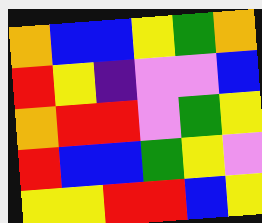[["orange", "blue", "blue", "yellow", "green", "orange"], ["red", "yellow", "indigo", "violet", "violet", "blue"], ["orange", "red", "red", "violet", "green", "yellow"], ["red", "blue", "blue", "green", "yellow", "violet"], ["yellow", "yellow", "red", "red", "blue", "yellow"]]